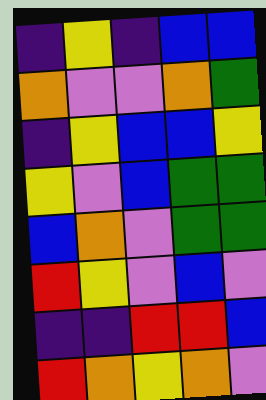[["indigo", "yellow", "indigo", "blue", "blue"], ["orange", "violet", "violet", "orange", "green"], ["indigo", "yellow", "blue", "blue", "yellow"], ["yellow", "violet", "blue", "green", "green"], ["blue", "orange", "violet", "green", "green"], ["red", "yellow", "violet", "blue", "violet"], ["indigo", "indigo", "red", "red", "blue"], ["red", "orange", "yellow", "orange", "violet"]]